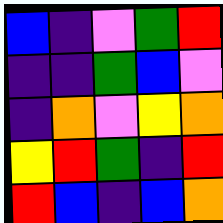[["blue", "indigo", "violet", "green", "red"], ["indigo", "indigo", "green", "blue", "violet"], ["indigo", "orange", "violet", "yellow", "orange"], ["yellow", "red", "green", "indigo", "red"], ["red", "blue", "indigo", "blue", "orange"]]